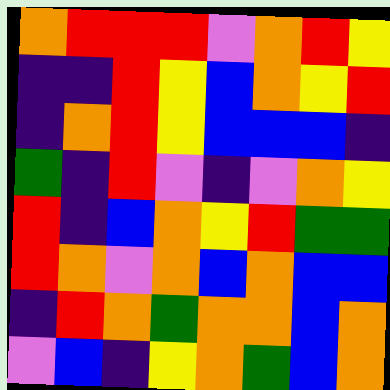[["orange", "red", "red", "red", "violet", "orange", "red", "yellow"], ["indigo", "indigo", "red", "yellow", "blue", "orange", "yellow", "red"], ["indigo", "orange", "red", "yellow", "blue", "blue", "blue", "indigo"], ["green", "indigo", "red", "violet", "indigo", "violet", "orange", "yellow"], ["red", "indigo", "blue", "orange", "yellow", "red", "green", "green"], ["red", "orange", "violet", "orange", "blue", "orange", "blue", "blue"], ["indigo", "red", "orange", "green", "orange", "orange", "blue", "orange"], ["violet", "blue", "indigo", "yellow", "orange", "green", "blue", "orange"]]